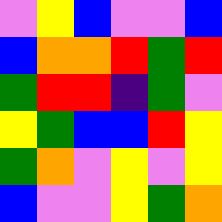[["violet", "yellow", "blue", "violet", "violet", "blue"], ["blue", "orange", "orange", "red", "green", "red"], ["green", "red", "red", "indigo", "green", "violet"], ["yellow", "green", "blue", "blue", "red", "yellow"], ["green", "orange", "violet", "yellow", "violet", "yellow"], ["blue", "violet", "violet", "yellow", "green", "orange"]]